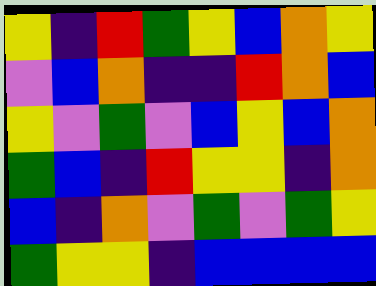[["yellow", "indigo", "red", "green", "yellow", "blue", "orange", "yellow"], ["violet", "blue", "orange", "indigo", "indigo", "red", "orange", "blue"], ["yellow", "violet", "green", "violet", "blue", "yellow", "blue", "orange"], ["green", "blue", "indigo", "red", "yellow", "yellow", "indigo", "orange"], ["blue", "indigo", "orange", "violet", "green", "violet", "green", "yellow"], ["green", "yellow", "yellow", "indigo", "blue", "blue", "blue", "blue"]]